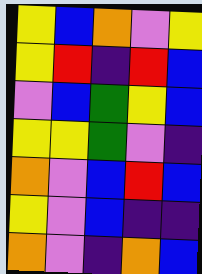[["yellow", "blue", "orange", "violet", "yellow"], ["yellow", "red", "indigo", "red", "blue"], ["violet", "blue", "green", "yellow", "blue"], ["yellow", "yellow", "green", "violet", "indigo"], ["orange", "violet", "blue", "red", "blue"], ["yellow", "violet", "blue", "indigo", "indigo"], ["orange", "violet", "indigo", "orange", "blue"]]